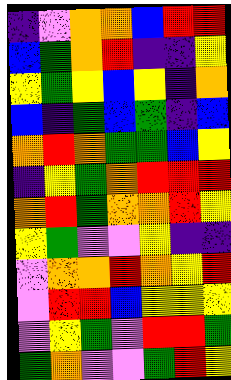[["indigo", "violet", "orange", "orange", "blue", "red", "red"], ["blue", "green", "orange", "red", "indigo", "indigo", "yellow"], ["yellow", "green", "yellow", "blue", "yellow", "indigo", "orange"], ["blue", "indigo", "green", "blue", "green", "indigo", "blue"], ["orange", "red", "orange", "green", "green", "blue", "yellow"], ["indigo", "yellow", "green", "orange", "red", "red", "red"], ["orange", "red", "green", "orange", "orange", "red", "yellow"], ["yellow", "green", "violet", "violet", "yellow", "indigo", "indigo"], ["violet", "orange", "orange", "red", "orange", "yellow", "red"], ["violet", "red", "red", "blue", "yellow", "yellow", "yellow"], ["violet", "yellow", "green", "violet", "red", "red", "green"], ["green", "orange", "violet", "violet", "green", "red", "yellow"]]